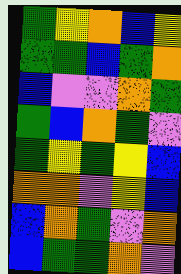[["green", "yellow", "orange", "blue", "yellow"], ["green", "green", "blue", "green", "orange"], ["blue", "violet", "violet", "orange", "green"], ["green", "blue", "orange", "green", "violet"], ["green", "yellow", "green", "yellow", "blue"], ["orange", "orange", "violet", "yellow", "blue"], ["blue", "orange", "green", "violet", "orange"], ["blue", "green", "green", "orange", "violet"]]